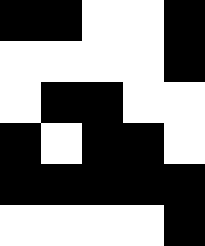[["black", "black", "white", "white", "black"], ["white", "white", "white", "white", "black"], ["white", "black", "black", "white", "white"], ["black", "white", "black", "black", "white"], ["black", "black", "black", "black", "black"], ["white", "white", "white", "white", "black"]]